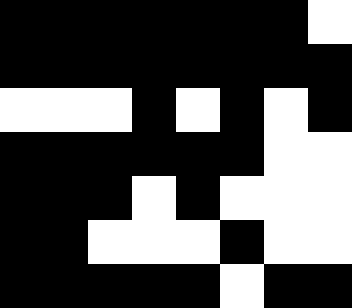[["black", "black", "black", "black", "black", "black", "black", "white"], ["black", "black", "black", "black", "black", "black", "black", "black"], ["white", "white", "white", "black", "white", "black", "white", "black"], ["black", "black", "black", "black", "black", "black", "white", "white"], ["black", "black", "black", "white", "black", "white", "white", "white"], ["black", "black", "white", "white", "white", "black", "white", "white"], ["black", "black", "black", "black", "black", "white", "black", "black"]]